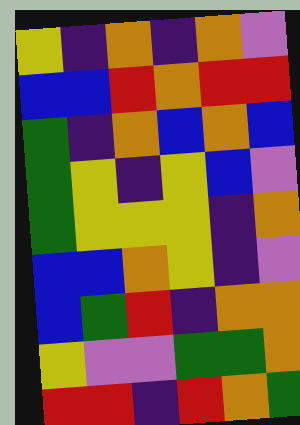[["yellow", "indigo", "orange", "indigo", "orange", "violet"], ["blue", "blue", "red", "orange", "red", "red"], ["green", "indigo", "orange", "blue", "orange", "blue"], ["green", "yellow", "indigo", "yellow", "blue", "violet"], ["green", "yellow", "yellow", "yellow", "indigo", "orange"], ["blue", "blue", "orange", "yellow", "indigo", "violet"], ["blue", "green", "red", "indigo", "orange", "orange"], ["yellow", "violet", "violet", "green", "green", "orange"], ["red", "red", "indigo", "red", "orange", "green"]]